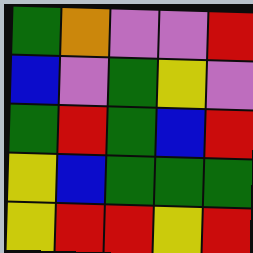[["green", "orange", "violet", "violet", "red"], ["blue", "violet", "green", "yellow", "violet"], ["green", "red", "green", "blue", "red"], ["yellow", "blue", "green", "green", "green"], ["yellow", "red", "red", "yellow", "red"]]